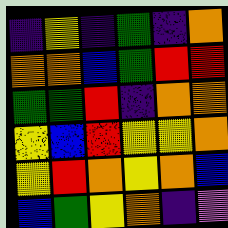[["indigo", "yellow", "indigo", "green", "indigo", "orange"], ["orange", "orange", "blue", "green", "red", "red"], ["green", "green", "red", "indigo", "orange", "orange"], ["yellow", "blue", "red", "yellow", "yellow", "orange"], ["yellow", "red", "orange", "yellow", "orange", "blue"], ["blue", "green", "yellow", "orange", "indigo", "violet"]]